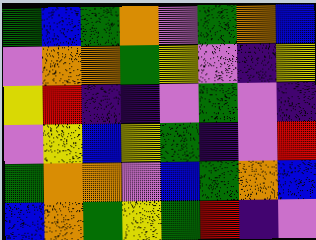[["green", "blue", "green", "orange", "violet", "green", "orange", "blue"], ["violet", "orange", "orange", "green", "yellow", "violet", "indigo", "yellow"], ["yellow", "red", "indigo", "indigo", "violet", "green", "violet", "indigo"], ["violet", "yellow", "blue", "yellow", "green", "indigo", "violet", "red"], ["green", "orange", "orange", "violet", "blue", "green", "orange", "blue"], ["blue", "orange", "green", "yellow", "green", "red", "indigo", "violet"]]